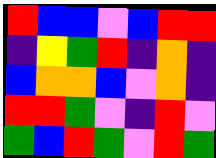[["red", "blue", "blue", "violet", "blue", "red", "red"], ["indigo", "yellow", "green", "red", "indigo", "orange", "indigo"], ["blue", "orange", "orange", "blue", "violet", "orange", "indigo"], ["red", "red", "green", "violet", "indigo", "red", "violet"], ["green", "blue", "red", "green", "violet", "red", "green"]]